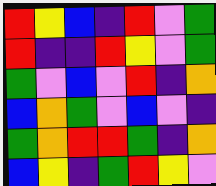[["red", "yellow", "blue", "indigo", "red", "violet", "green"], ["red", "indigo", "indigo", "red", "yellow", "violet", "green"], ["green", "violet", "blue", "violet", "red", "indigo", "orange"], ["blue", "orange", "green", "violet", "blue", "violet", "indigo"], ["green", "orange", "red", "red", "green", "indigo", "orange"], ["blue", "yellow", "indigo", "green", "red", "yellow", "violet"]]